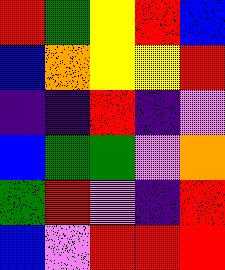[["red", "green", "yellow", "red", "blue"], ["blue", "orange", "yellow", "yellow", "red"], ["indigo", "indigo", "red", "indigo", "violet"], ["blue", "green", "green", "violet", "orange"], ["green", "red", "violet", "indigo", "red"], ["blue", "violet", "red", "red", "red"]]